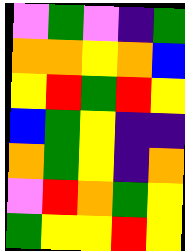[["violet", "green", "violet", "indigo", "green"], ["orange", "orange", "yellow", "orange", "blue"], ["yellow", "red", "green", "red", "yellow"], ["blue", "green", "yellow", "indigo", "indigo"], ["orange", "green", "yellow", "indigo", "orange"], ["violet", "red", "orange", "green", "yellow"], ["green", "yellow", "yellow", "red", "yellow"]]